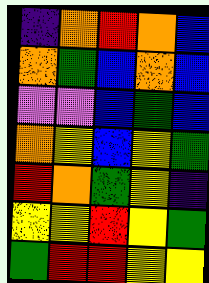[["indigo", "orange", "red", "orange", "blue"], ["orange", "green", "blue", "orange", "blue"], ["violet", "violet", "blue", "green", "blue"], ["orange", "yellow", "blue", "yellow", "green"], ["red", "orange", "green", "yellow", "indigo"], ["yellow", "yellow", "red", "yellow", "green"], ["green", "red", "red", "yellow", "yellow"]]